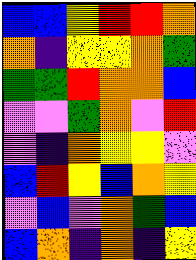[["blue", "blue", "yellow", "red", "red", "orange"], ["orange", "indigo", "yellow", "yellow", "orange", "green"], ["green", "green", "red", "orange", "orange", "blue"], ["violet", "violet", "green", "orange", "violet", "red"], ["violet", "indigo", "orange", "yellow", "yellow", "violet"], ["blue", "red", "yellow", "blue", "orange", "yellow"], ["violet", "blue", "violet", "orange", "green", "blue"], ["blue", "orange", "indigo", "orange", "indigo", "yellow"]]